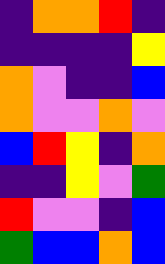[["indigo", "orange", "orange", "red", "indigo"], ["indigo", "indigo", "indigo", "indigo", "yellow"], ["orange", "violet", "indigo", "indigo", "blue"], ["orange", "violet", "violet", "orange", "violet"], ["blue", "red", "yellow", "indigo", "orange"], ["indigo", "indigo", "yellow", "violet", "green"], ["red", "violet", "violet", "indigo", "blue"], ["green", "blue", "blue", "orange", "blue"]]